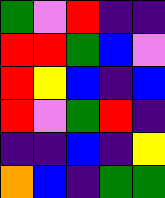[["green", "violet", "red", "indigo", "indigo"], ["red", "red", "green", "blue", "violet"], ["red", "yellow", "blue", "indigo", "blue"], ["red", "violet", "green", "red", "indigo"], ["indigo", "indigo", "blue", "indigo", "yellow"], ["orange", "blue", "indigo", "green", "green"]]